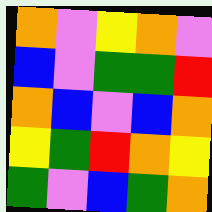[["orange", "violet", "yellow", "orange", "violet"], ["blue", "violet", "green", "green", "red"], ["orange", "blue", "violet", "blue", "orange"], ["yellow", "green", "red", "orange", "yellow"], ["green", "violet", "blue", "green", "orange"]]